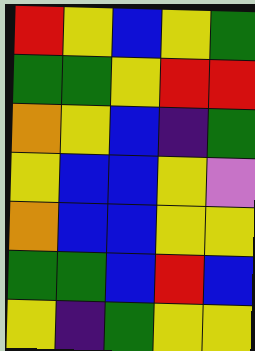[["red", "yellow", "blue", "yellow", "green"], ["green", "green", "yellow", "red", "red"], ["orange", "yellow", "blue", "indigo", "green"], ["yellow", "blue", "blue", "yellow", "violet"], ["orange", "blue", "blue", "yellow", "yellow"], ["green", "green", "blue", "red", "blue"], ["yellow", "indigo", "green", "yellow", "yellow"]]